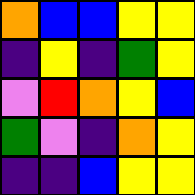[["orange", "blue", "blue", "yellow", "yellow"], ["indigo", "yellow", "indigo", "green", "yellow"], ["violet", "red", "orange", "yellow", "blue"], ["green", "violet", "indigo", "orange", "yellow"], ["indigo", "indigo", "blue", "yellow", "yellow"]]